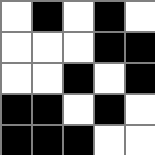[["white", "black", "white", "black", "white"], ["white", "white", "white", "black", "black"], ["white", "white", "black", "white", "black"], ["black", "black", "white", "black", "white"], ["black", "black", "black", "white", "white"]]